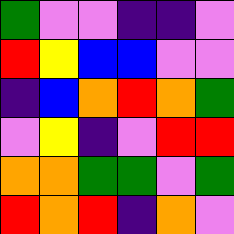[["green", "violet", "violet", "indigo", "indigo", "violet"], ["red", "yellow", "blue", "blue", "violet", "violet"], ["indigo", "blue", "orange", "red", "orange", "green"], ["violet", "yellow", "indigo", "violet", "red", "red"], ["orange", "orange", "green", "green", "violet", "green"], ["red", "orange", "red", "indigo", "orange", "violet"]]